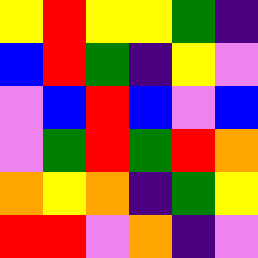[["yellow", "red", "yellow", "yellow", "green", "indigo"], ["blue", "red", "green", "indigo", "yellow", "violet"], ["violet", "blue", "red", "blue", "violet", "blue"], ["violet", "green", "red", "green", "red", "orange"], ["orange", "yellow", "orange", "indigo", "green", "yellow"], ["red", "red", "violet", "orange", "indigo", "violet"]]